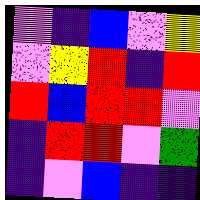[["violet", "indigo", "blue", "violet", "yellow"], ["violet", "yellow", "red", "indigo", "red"], ["red", "blue", "red", "red", "violet"], ["indigo", "red", "red", "violet", "green"], ["indigo", "violet", "blue", "indigo", "indigo"]]